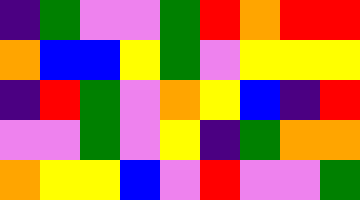[["indigo", "green", "violet", "violet", "green", "red", "orange", "red", "red"], ["orange", "blue", "blue", "yellow", "green", "violet", "yellow", "yellow", "yellow"], ["indigo", "red", "green", "violet", "orange", "yellow", "blue", "indigo", "red"], ["violet", "violet", "green", "violet", "yellow", "indigo", "green", "orange", "orange"], ["orange", "yellow", "yellow", "blue", "violet", "red", "violet", "violet", "green"]]